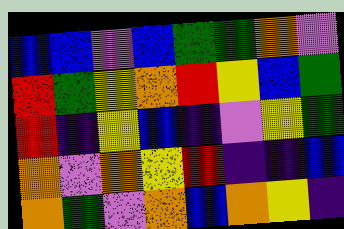[["blue", "blue", "violet", "blue", "green", "green", "orange", "violet"], ["red", "green", "yellow", "orange", "red", "yellow", "blue", "green"], ["red", "indigo", "yellow", "blue", "indigo", "violet", "yellow", "green"], ["orange", "violet", "orange", "yellow", "red", "indigo", "indigo", "blue"], ["orange", "green", "violet", "orange", "blue", "orange", "yellow", "indigo"]]